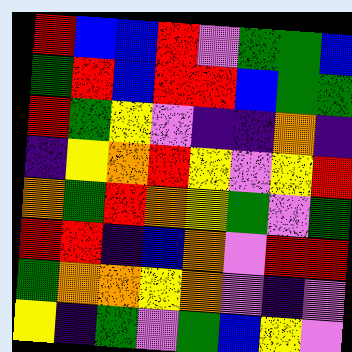[["red", "blue", "blue", "red", "violet", "green", "green", "blue"], ["green", "red", "blue", "red", "red", "blue", "green", "green"], ["red", "green", "yellow", "violet", "indigo", "indigo", "orange", "indigo"], ["indigo", "yellow", "orange", "red", "yellow", "violet", "yellow", "red"], ["orange", "green", "red", "orange", "yellow", "green", "violet", "green"], ["red", "red", "indigo", "blue", "orange", "violet", "red", "red"], ["green", "orange", "orange", "yellow", "orange", "violet", "indigo", "violet"], ["yellow", "indigo", "green", "violet", "green", "blue", "yellow", "violet"]]